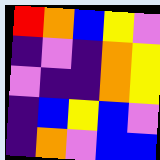[["red", "orange", "blue", "yellow", "violet"], ["indigo", "violet", "indigo", "orange", "yellow"], ["violet", "indigo", "indigo", "orange", "yellow"], ["indigo", "blue", "yellow", "blue", "violet"], ["indigo", "orange", "violet", "blue", "blue"]]